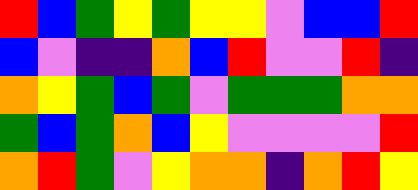[["red", "blue", "green", "yellow", "green", "yellow", "yellow", "violet", "blue", "blue", "red"], ["blue", "violet", "indigo", "indigo", "orange", "blue", "red", "violet", "violet", "red", "indigo"], ["orange", "yellow", "green", "blue", "green", "violet", "green", "green", "green", "orange", "orange"], ["green", "blue", "green", "orange", "blue", "yellow", "violet", "violet", "violet", "violet", "red"], ["orange", "red", "green", "violet", "yellow", "orange", "orange", "indigo", "orange", "red", "yellow"]]